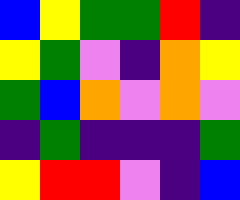[["blue", "yellow", "green", "green", "red", "indigo"], ["yellow", "green", "violet", "indigo", "orange", "yellow"], ["green", "blue", "orange", "violet", "orange", "violet"], ["indigo", "green", "indigo", "indigo", "indigo", "green"], ["yellow", "red", "red", "violet", "indigo", "blue"]]